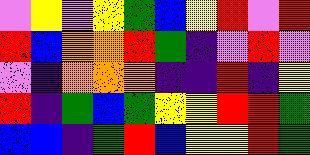[["violet", "yellow", "violet", "yellow", "green", "blue", "yellow", "red", "violet", "red"], ["red", "blue", "orange", "orange", "red", "green", "indigo", "violet", "red", "violet"], ["violet", "indigo", "orange", "orange", "orange", "indigo", "indigo", "red", "indigo", "yellow"], ["red", "indigo", "green", "blue", "green", "yellow", "yellow", "red", "red", "green"], ["blue", "blue", "indigo", "green", "red", "blue", "yellow", "yellow", "red", "green"]]